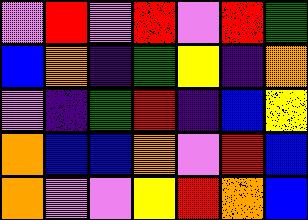[["violet", "red", "violet", "red", "violet", "red", "green"], ["blue", "orange", "indigo", "green", "yellow", "indigo", "orange"], ["violet", "indigo", "green", "red", "indigo", "blue", "yellow"], ["orange", "blue", "blue", "orange", "violet", "red", "blue"], ["orange", "violet", "violet", "yellow", "red", "orange", "blue"]]